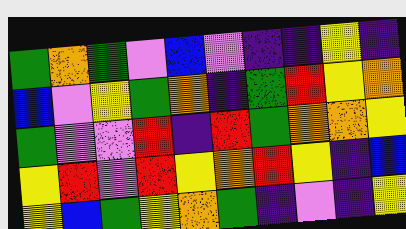[["green", "orange", "green", "violet", "blue", "violet", "indigo", "indigo", "yellow", "indigo"], ["blue", "violet", "yellow", "green", "orange", "indigo", "green", "red", "yellow", "orange"], ["green", "violet", "violet", "red", "indigo", "red", "green", "orange", "orange", "yellow"], ["yellow", "red", "violet", "red", "yellow", "orange", "red", "yellow", "indigo", "blue"], ["yellow", "blue", "green", "yellow", "orange", "green", "indigo", "violet", "indigo", "yellow"]]